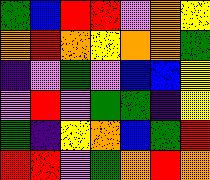[["green", "blue", "red", "red", "violet", "orange", "yellow"], ["orange", "red", "orange", "yellow", "orange", "orange", "green"], ["indigo", "violet", "green", "violet", "blue", "blue", "yellow"], ["violet", "red", "violet", "green", "green", "indigo", "yellow"], ["green", "indigo", "yellow", "orange", "blue", "green", "red"], ["red", "red", "violet", "green", "orange", "red", "orange"]]